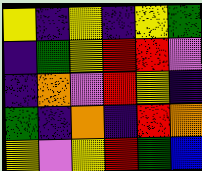[["yellow", "indigo", "yellow", "indigo", "yellow", "green"], ["indigo", "green", "yellow", "red", "red", "violet"], ["indigo", "orange", "violet", "red", "yellow", "indigo"], ["green", "indigo", "orange", "indigo", "red", "orange"], ["yellow", "violet", "yellow", "red", "green", "blue"]]